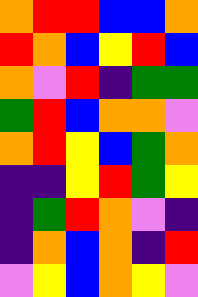[["orange", "red", "red", "blue", "blue", "orange"], ["red", "orange", "blue", "yellow", "red", "blue"], ["orange", "violet", "red", "indigo", "green", "green"], ["green", "red", "blue", "orange", "orange", "violet"], ["orange", "red", "yellow", "blue", "green", "orange"], ["indigo", "indigo", "yellow", "red", "green", "yellow"], ["indigo", "green", "red", "orange", "violet", "indigo"], ["indigo", "orange", "blue", "orange", "indigo", "red"], ["violet", "yellow", "blue", "orange", "yellow", "violet"]]